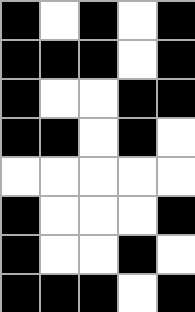[["black", "white", "black", "white", "black"], ["black", "black", "black", "white", "black"], ["black", "white", "white", "black", "black"], ["black", "black", "white", "black", "white"], ["white", "white", "white", "white", "white"], ["black", "white", "white", "white", "black"], ["black", "white", "white", "black", "white"], ["black", "black", "black", "white", "black"]]